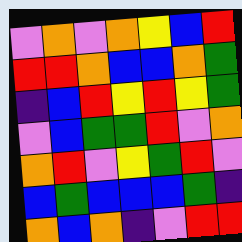[["violet", "orange", "violet", "orange", "yellow", "blue", "red"], ["red", "red", "orange", "blue", "blue", "orange", "green"], ["indigo", "blue", "red", "yellow", "red", "yellow", "green"], ["violet", "blue", "green", "green", "red", "violet", "orange"], ["orange", "red", "violet", "yellow", "green", "red", "violet"], ["blue", "green", "blue", "blue", "blue", "green", "indigo"], ["orange", "blue", "orange", "indigo", "violet", "red", "red"]]